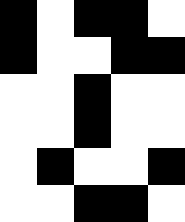[["black", "white", "black", "black", "white"], ["black", "white", "white", "black", "black"], ["white", "white", "black", "white", "white"], ["white", "white", "black", "white", "white"], ["white", "black", "white", "white", "black"], ["white", "white", "black", "black", "white"]]